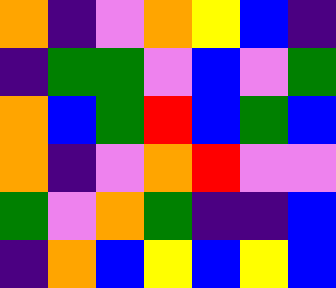[["orange", "indigo", "violet", "orange", "yellow", "blue", "indigo"], ["indigo", "green", "green", "violet", "blue", "violet", "green"], ["orange", "blue", "green", "red", "blue", "green", "blue"], ["orange", "indigo", "violet", "orange", "red", "violet", "violet"], ["green", "violet", "orange", "green", "indigo", "indigo", "blue"], ["indigo", "orange", "blue", "yellow", "blue", "yellow", "blue"]]